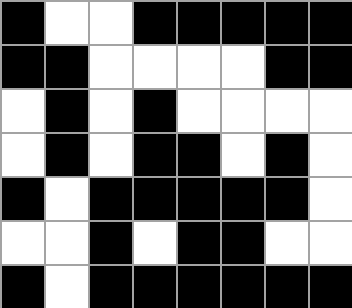[["black", "white", "white", "black", "black", "black", "black", "black"], ["black", "black", "white", "white", "white", "white", "black", "black"], ["white", "black", "white", "black", "white", "white", "white", "white"], ["white", "black", "white", "black", "black", "white", "black", "white"], ["black", "white", "black", "black", "black", "black", "black", "white"], ["white", "white", "black", "white", "black", "black", "white", "white"], ["black", "white", "black", "black", "black", "black", "black", "black"]]